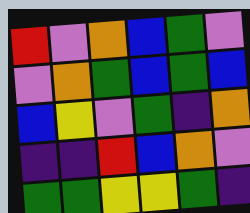[["red", "violet", "orange", "blue", "green", "violet"], ["violet", "orange", "green", "blue", "green", "blue"], ["blue", "yellow", "violet", "green", "indigo", "orange"], ["indigo", "indigo", "red", "blue", "orange", "violet"], ["green", "green", "yellow", "yellow", "green", "indigo"]]